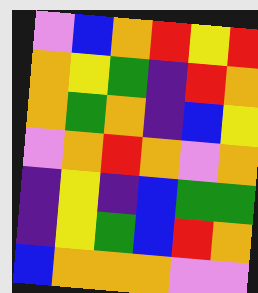[["violet", "blue", "orange", "red", "yellow", "red"], ["orange", "yellow", "green", "indigo", "red", "orange"], ["orange", "green", "orange", "indigo", "blue", "yellow"], ["violet", "orange", "red", "orange", "violet", "orange"], ["indigo", "yellow", "indigo", "blue", "green", "green"], ["indigo", "yellow", "green", "blue", "red", "orange"], ["blue", "orange", "orange", "orange", "violet", "violet"]]